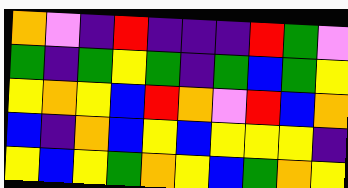[["orange", "violet", "indigo", "red", "indigo", "indigo", "indigo", "red", "green", "violet"], ["green", "indigo", "green", "yellow", "green", "indigo", "green", "blue", "green", "yellow"], ["yellow", "orange", "yellow", "blue", "red", "orange", "violet", "red", "blue", "orange"], ["blue", "indigo", "orange", "blue", "yellow", "blue", "yellow", "yellow", "yellow", "indigo"], ["yellow", "blue", "yellow", "green", "orange", "yellow", "blue", "green", "orange", "yellow"]]